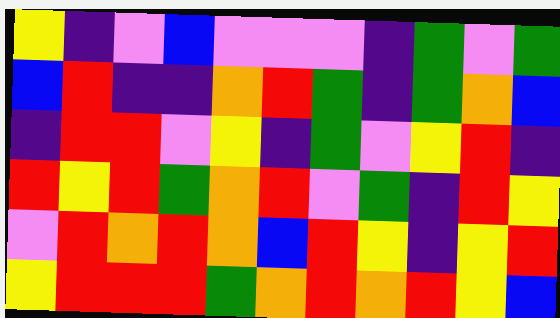[["yellow", "indigo", "violet", "blue", "violet", "violet", "violet", "indigo", "green", "violet", "green"], ["blue", "red", "indigo", "indigo", "orange", "red", "green", "indigo", "green", "orange", "blue"], ["indigo", "red", "red", "violet", "yellow", "indigo", "green", "violet", "yellow", "red", "indigo"], ["red", "yellow", "red", "green", "orange", "red", "violet", "green", "indigo", "red", "yellow"], ["violet", "red", "orange", "red", "orange", "blue", "red", "yellow", "indigo", "yellow", "red"], ["yellow", "red", "red", "red", "green", "orange", "red", "orange", "red", "yellow", "blue"]]